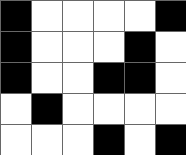[["black", "white", "white", "white", "white", "black"], ["black", "white", "white", "white", "black", "white"], ["black", "white", "white", "black", "black", "white"], ["white", "black", "white", "white", "white", "white"], ["white", "white", "white", "black", "white", "black"]]